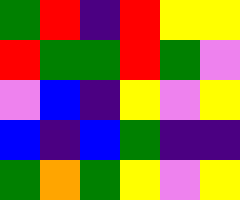[["green", "red", "indigo", "red", "yellow", "yellow"], ["red", "green", "green", "red", "green", "violet"], ["violet", "blue", "indigo", "yellow", "violet", "yellow"], ["blue", "indigo", "blue", "green", "indigo", "indigo"], ["green", "orange", "green", "yellow", "violet", "yellow"]]